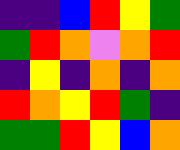[["indigo", "indigo", "blue", "red", "yellow", "green"], ["green", "red", "orange", "violet", "orange", "red"], ["indigo", "yellow", "indigo", "orange", "indigo", "orange"], ["red", "orange", "yellow", "red", "green", "indigo"], ["green", "green", "red", "yellow", "blue", "orange"]]